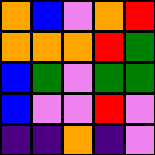[["orange", "blue", "violet", "orange", "red"], ["orange", "orange", "orange", "red", "green"], ["blue", "green", "violet", "green", "green"], ["blue", "violet", "violet", "red", "violet"], ["indigo", "indigo", "orange", "indigo", "violet"]]